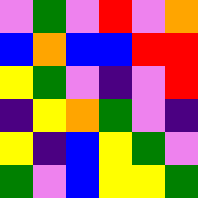[["violet", "green", "violet", "red", "violet", "orange"], ["blue", "orange", "blue", "blue", "red", "red"], ["yellow", "green", "violet", "indigo", "violet", "red"], ["indigo", "yellow", "orange", "green", "violet", "indigo"], ["yellow", "indigo", "blue", "yellow", "green", "violet"], ["green", "violet", "blue", "yellow", "yellow", "green"]]